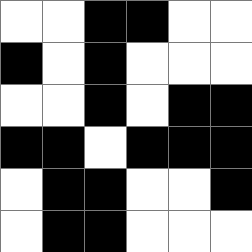[["white", "white", "black", "black", "white", "white"], ["black", "white", "black", "white", "white", "white"], ["white", "white", "black", "white", "black", "black"], ["black", "black", "white", "black", "black", "black"], ["white", "black", "black", "white", "white", "black"], ["white", "black", "black", "white", "white", "white"]]